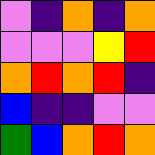[["violet", "indigo", "orange", "indigo", "orange"], ["violet", "violet", "violet", "yellow", "red"], ["orange", "red", "orange", "red", "indigo"], ["blue", "indigo", "indigo", "violet", "violet"], ["green", "blue", "orange", "red", "orange"]]